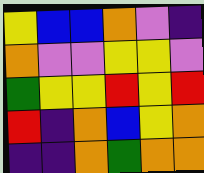[["yellow", "blue", "blue", "orange", "violet", "indigo"], ["orange", "violet", "violet", "yellow", "yellow", "violet"], ["green", "yellow", "yellow", "red", "yellow", "red"], ["red", "indigo", "orange", "blue", "yellow", "orange"], ["indigo", "indigo", "orange", "green", "orange", "orange"]]